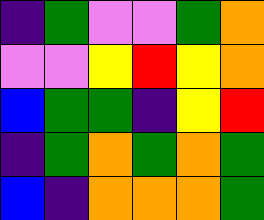[["indigo", "green", "violet", "violet", "green", "orange"], ["violet", "violet", "yellow", "red", "yellow", "orange"], ["blue", "green", "green", "indigo", "yellow", "red"], ["indigo", "green", "orange", "green", "orange", "green"], ["blue", "indigo", "orange", "orange", "orange", "green"]]